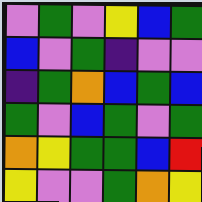[["violet", "green", "violet", "yellow", "blue", "green"], ["blue", "violet", "green", "indigo", "violet", "violet"], ["indigo", "green", "orange", "blue", "green", "blue"], ["green", "violet", "blue", "green", "violet", "green"], ["orange", "yellow", "green", "green", "blue", "red"], ["yellow", "violet", "violet", "green", "orange", "yellow"]]